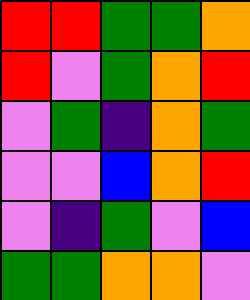[["red", "red", "green", "green", "orange"], ["red", "violet", "green", "orange", "red"], ["violet", "green", "indigo", "orange", "green"], ["violet", "violet", "blue", "orange", "red"], ["violet", "indigo", "green", "violet", "blue"], ["green", "green", "orange", "orange", "violet"]]